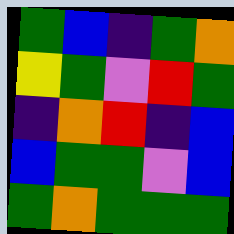[["green", "blue", "indigo", "green", "orange"], ["yellow", "green", "violet", "red", "green"], ["indigo", "orange", "red", "indigo", "blue"], ["blue", "green", "green", "violet", "blue"], ["green", "orange", "green", "green", "green"]]